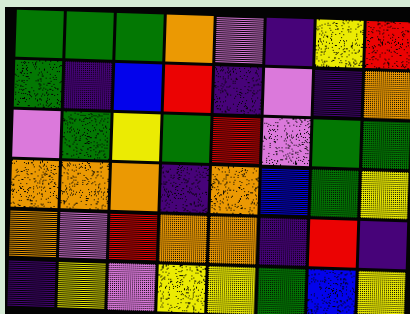[["green", "green", "green", "orange", "violet", "indigo", "yellow", "red"], ["green", "indigo", "blue", "red", "indigo", "violet", "indigo", "orange"], ["violet", "green", "yellow", "green", "red", "violet", "green", "green"], ["orange", "orange", "orange", "indigo", "orange", "blue", "green", "yellow"], ["orange", "violet", "red", "orange", "orange", "indigo", "red", "indigo"], ["indigo", "yellow", "violet", "yellow", "yellow", "green", "blue", "yellow"]]